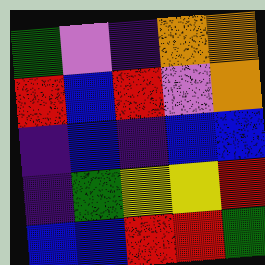[["green", "violet", "indigo", "orange", "orange"], ["red", "blue", "red", "violet", "orange"], ["indigo", "blue", "indigo", "blue", "blue"], ["indigo", "green", "yellow", "yellow", "red"], ["blue", "blue", "red", "red", "green"]]